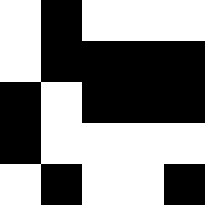[["white", "black", "white", "white", "white"], ["white", "black", "black", "black", "black"], ["black", "white", "black", "black", "black"], ["black", "white", "white", "white", "white"], ["white", "black", "white", "white", "black"]]